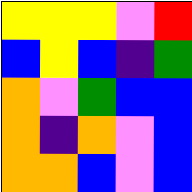[["yellow", "yellow", "yellow", "violet", "red"], ["blue", "yellow", "blue", "indigo", "green"], ["orange", "violet", "green", "blue", "blue"], ["orange", "indigo", "orange", "violet", "blue"], ["orange", "orange", "blue", "violet", "blue"]]